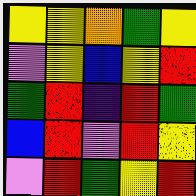[["yellow", "yellow", "orange", "green", "yellow"], ["violet", "yellow", "blue", "yellow", "red"], ["green", "red", "indigo", "red", "green"], ["blue", "red", "violet", "red", "yellow"], ["violet", "red", "green", "yellow", "red"]]